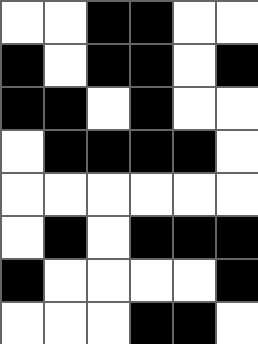[["white", "white", "black", "black", "white", "white"], ["black", "white", "black", "black", "white", "black"], ["black", "black", "white", "black", "white", "white"], ["white", "black", "black", "black", "black", "white"], ["white", "white", "white", "white", "white", "white"], ["white", "black", "white", "black", "black", "black"], ["black", "white", "white", "white", "white", "black"], ["white", "white", "white", "black", "black", "white"]]